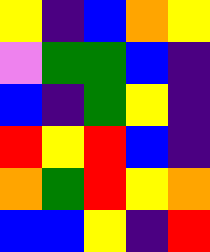[["yellow", "indigo", "blue", "orange", "yellow"], ["violet", "green", "green", "blue", "indigo"], ["blue", "indigo", "green", "yellow", "indigo"], ["red", "yellow", "red", "blue", "indigo"], ["orange", "green", "red", "yellow", "orange"], ["blue", "blue", "yellow", "indigo", "red"]]